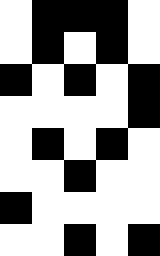[["white", "black", "black", "black", "white"], ["white", "black", "white", "black", "white"], ["black", "white", "black", "white", "black"], ["white", "white", "white", "white", "black"], ["white", "black", "white", "black", "white"], ["white", "white", "black", "white", "white"], ["black", "white", "white", "white", "white"], ["white", "white", "black", "white", "black"]]